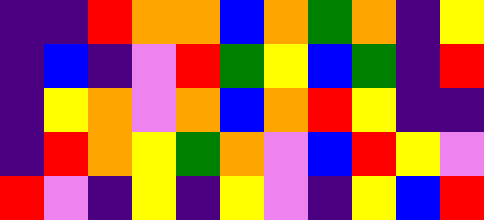[["indigo", "indigo", "red", "orange", "orange", "blue", "orange", "green", "orange", "indigo", "yellow"], ["indigo", "blue", "indigo", "violet", "red", "green", "yellow", "blue", "green", "indigo", "red"], ["indigo", "yellow", "orange", "violet", "orange", "blue", "orange", "red", "yellow", "indigo", "indigo"], ["indigo", "red", "orange", "yellow", "green", "orange", "violet", "blue", "red", "yellow", "violet"], ["red", "violet", "indigo", "yellow", "indigo", "yellow", "violet", "indigo", "yellow", "blue", "red"]]